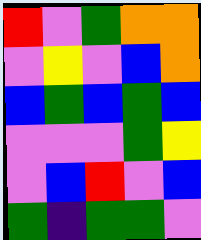[["red", "violet", "green", "orange", "orange"], ["violet", "yellow", "violet", "blue", "orange"], ["blue", "green", "blue", "green", "blue"], ["violet", "violet", "violet", "green", "yellow"], ["violet", "blue", "red", "violet", "blue"], ["green", "indigo", "green", "green", "violet"]]